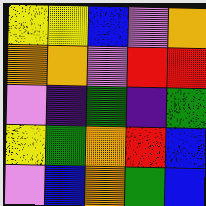[["yellow", "yellow", "blue", "violet", "orange"], ["orange", "orange", "violet", "red", "red"], ["violet", "indigo", "green", "indigo", "green"], ["yellow", "green", "orange", "red", "blue"], ["violet", "blue", "orange", "green", "blue"]]